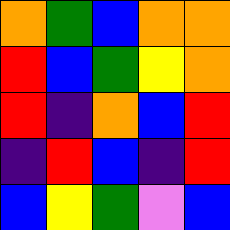[["orange", "green", "blue", "orange", "orange"], ["red", "blue", "green", "yellow", "orange"], ["red", "indigo", "orange", "blue", "red"], ["indigo", "red", "blue", "indigo", "red"], ["blue", "yellow", "green", "violet", "blue"]]